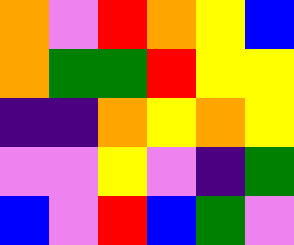[["orange", "violet", "red", "orange", "yellow", "blue"], ["orange", "green", "green", "red", "yellow", "yellow"], ["indigo", "indigo", "orange", "yellow", "orange", "yellow"], ["violet", "violet", "yellow", "violet", "indigo", "green"], ["blue", "violet", "red", "blue", "green", "violet"]]